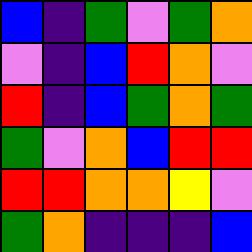[["blue", "indigo", "green", "violet", "green", "orange"], ["violet", "indigo", "blue", "red", "orange", "violet"], ["red", "indigo", "blue", "green", "orange", "green"], ["green", "violet", "orange", "blue", "red", "red"], ["red", "red", "orange", "orange", "yellow", "violet"], ["green", "orange", "indigo", "indigo", "indigo", "blue"]]